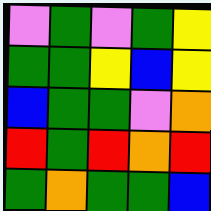[["violet", "green", "violet", "green", "yellow"], ["green", "green", "yellow", "blue", "yellow"], ["blue", "green", "green", "violet", "orange"], ["red", "green", "red", "orange", "red"], ["green", "orange", "green", "green", "blue"]]